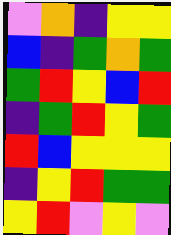[["violet", "orange", "indigo", "yellow", "yellow"], ["blue", "indigo", "green", "orange", "green"], ["green", "red", "yellow", "blue", "red"], ["indigo", "green", "red", "yellow", "green"], ["red", "blue", "yellow", "yellow", "yellow"], ["indigo", "yellow", "red", "green", "green"], ["yellow", "red", "violet", "yellow", "violet"]]